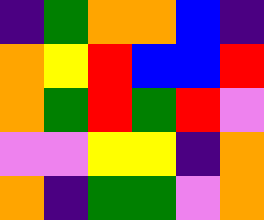[["indigo", "green", "orange", "orange", "blue", "indigo"], ["orange", "yellow", "red", "blue", "blue", "red"], ["orange", "green", "red", "green", "red", "violet"], ["violet", "violet", "yellow", "yellow", "indigo", "orange"], ["orange", "indigo", "green", "green", "violet", "orange"]]